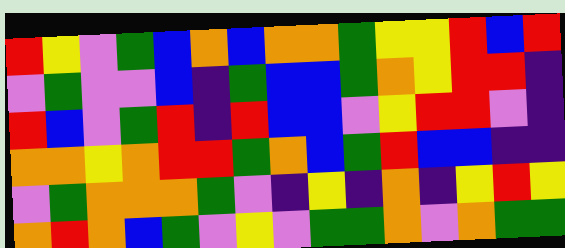[["red", "yellow", "violet", "green", "blue", "orange", "blue", "orange", "orange", "green", "yellow", "yellow", "red", "blue", "red"], ["violet", "green", "violet", "violet", "blue", "indigo", "green", "blue", "blue", "green", "orange", "yellow", "red", "red", "indigo"], ["red", "blue", "violet", "green", "red", "indigo", "red", "blue", "blue", "violet", "yellow", "red", "red", "violet", "indigo"], ["orange", "orange", "yellow", "orange", "red", "red", "green", "orange", "blue", "green", "red", "blue", "blue", "indigo", "indigo"], ["violet", "green", "orange", "orange", "orange", "green", "violet", "indigo", "yellow", "indigo", "orange", "indigo", "yellow", "red", "yellow"], ["orange", "red", "orange", "blue", "green", "violet", "yellow", "violet", "green", "green", "orange", "violet", "orange", "green", "green"]]